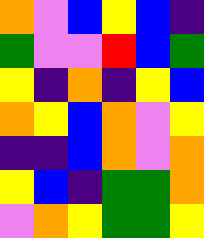[["orange", "violet", "blue", "yellow", "blue", "indigo"], ["green", "violet", "violet", "red", "blue", "green"], ["yellow", "indigo", "orange", "indigo", "yellow", "blue"], ["orange", "yellow", "blue", "orange", "violet", "yellow"], ["indigo", "indigo", "blue", "orange", "violet", "orange"], ["yellow", "blue", "indigo", "green", "green", "orange"], ["violet", "orange", "yellow", "green", "green", "yellow"]]